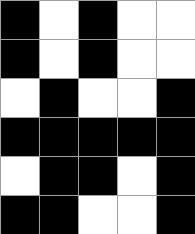[["black", "white", "black", "white", "white"], ["black", "white", "black", "white", "white"], ["white", "black", "white", "white", "black"], ["black", "black", "black", "black", "black"], ["white", "black", "black", "white", "black"], ["black", "black", "white", "white", "black"]]